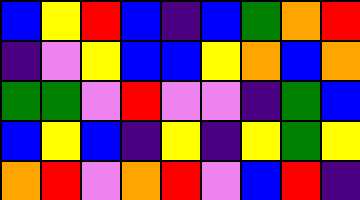[["blue", "yellow", "red", "blue", "indigo", "blue", "green", "orange", "red"], ["indigo", "violet", "yellow", "blue", "blue", "yellow", "orange", "blue", "orange"], ["green", "green", "violet", "red", "violet", "violet", "indigo", "green", "blue"], ["blue", "yellow", "blue", "indigo", "yellow", "indigo", "yellow", "green", "yellow"], ["orange", "red", "violet", "orange", "red", "violet", "blue", "red", "indigo"]]